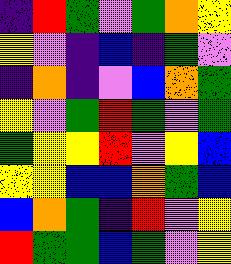[["indigo", "red", "green", "violet", "green", "orange", "yellow"], ["yellow", "violet", "indigo", "blue", "indigo", "green", "violet"], ["indigo", "orange", "indigo", "violet", "blue", "orange", "green"], ["yellow", "violet", "green", "red", "green", "violet", "green"], ["green", "yellow", "yellow", "red", "violet", "yellow", "blue"], ["yellow", "yellow", "blue", "blue", "orange", "green", "blue"], ["blue", "orange", "green", "indigo", "red", "violet", "yellow"], ["red", "green", "green", "blue", "green", "violet", "yellow"]]